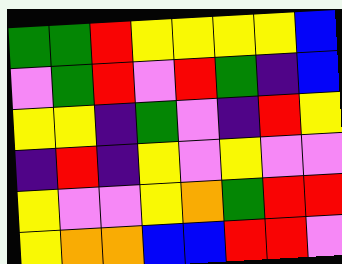[["green", "green", "red", "yellow", "yellow", "yellow", "yellow", "blue"], ["violet", "green", "red", "violet", "red", "green", "indigo", "blue"], ["yellow", "yellow", "indigo", "green", "violet", "indigo", "red", "yellow"], ["indigo", "red", "indigo", "yellow", "violet", "yellow", "violet", "violet"], ["yellow", "violet", "violet", "yellow", "orange", "green", "red", "red"], ["yellow", "orange", "orange", "blue", "blue", "red", "red", "violet"]]